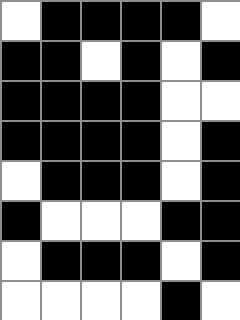[["white", "black", "black", "black", "black", "white"], ["black", "black", "white", "black", "white", "black"], ["black", "black", "black", "black", "white", "white"], ["black", "black", "black", "black", "white", "black"], ["white", "black", "black", "black", "white", "black"], ["black", "white", "white", "white", "black", "black"], ["white", "black", "black", "black", "white", "black"], ["white", "white", "white", "white", "black", "white"]]